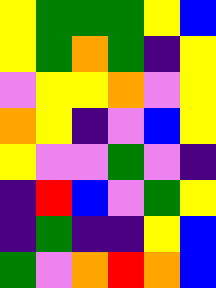[["yellow", "green", "green", "green", "yellow", "blue"], ["yellow", "green", "orange", "green", "indigo", "yellow"], ["violet", "yellow", "yellow", "orange", "violet", "yellow"], ["orange", "yellow", "indigo", "violet", "blue", "yellow"], ["yellow", "violet", "violet", "green", "violet", "indigo"], ["indigo", "red", "blue", "violet", "green", "yellow"], ["indigo", "green", "indigo", "indigo", "yellow", "blue"], ["green", "violet", "orange", "red", "orange", "blue"]]